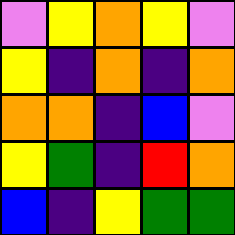[["violet", "yellow", "orange", "yellow", "violet"], ["yellow", "indigo", "orange", "indigo", "orange"], ["orange", "orange", "indigo", "blue", "violet"], ["yellow", "green", "indigo", "red", "orange"], ["blue", "indigo", "yellow", "green", "green"]]